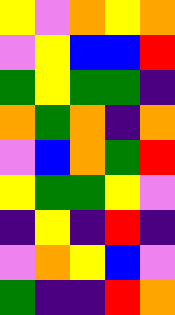[["yellow", "violet", "orange", "yellow", "orange"], ["violet", "yellow", "blue", "blue", "red"], ["green", "yellow", "green", "green", "indigo"], ["orange", "green", "orange", "indigo", "orange"], ["violet", "blue", "orange", "green", "red"], ["yellow", "green", "green", "yellow", "violet"], ["indigo", "yellow", "indigo", "red", "indigo"], ["violet", "orange", "yellow", "blue", "violet"], ["green", "indigo", "indigo", "red", "orange"]]